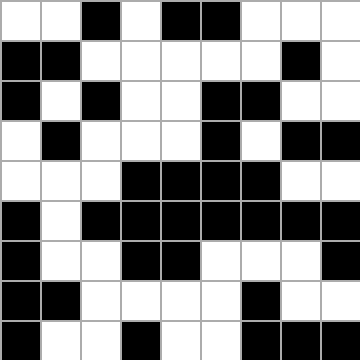[["white", "white", "black", "white", "black", "black", "white", "white", "white"], ["black", "black", "white", "white", "white", "white", "white", "black", "white"], ["black", "white", "black", "white", "white", "black", "black", "white", "white"], ["white", "black", "white", "white", "white", "black", "white", "black", "black"], ["white", "white", "white", "black", "black", "black", "black", "white", "white"], ["black", "white", "black", "black", "black", "black", "black", "black", "black"], ["black", "white", "white", "black", "black", "white", "white", "white", "black"], ["black", "black", "white", "white", "white", "white", "black", "white", "white"], ["black", "white", "white", "black", "white", "white", "black", "black", "black"]]